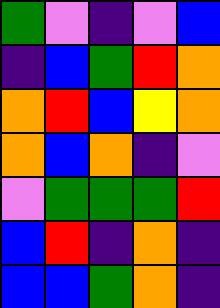[["green", "violet", "indigo", "violet", "blue"], ["indigo", "blue", "green", "red", "orange"], ["orange", "red", "blue", "yellow", "orange"], ["orange", "blue", "orange", "indigo", "violet"], ["violet", "green", "green", "green", "red"], ["blue", "red", "indigo", "orange", "indigo"], ["blue", "blue", "green", "orange", "indigo"]]